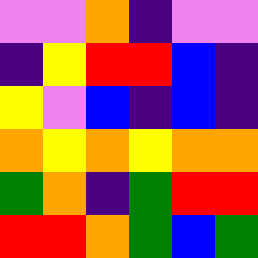[["violet", "violet", "orange", "indigo", "violet", "violet"], ["indigo", "yellow", "red", "red", "blue", "indigo"], ["yellow", "violet", "blue", "indigo", "blue", "indigo"], ["orange", "yellow", "orange", "yellow", "orange", "orange"], ["green", "orange", "indigo", "green", "red", "red"], ["red", "red", "orange", "green", "blue", "green"]]